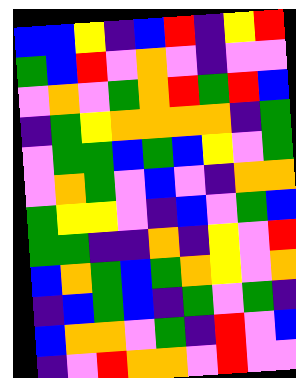[["blue", "blue", "yellow", "indigo", "blue", "red", "indigo", "yellow", "red"], ["green", "blue", "red", "violet", "orange", "violet", "indigo", "violet", "violet"], ["violet", "orange", "violet", "green", "orange", "red", "green", "red", "blue"], ["indigo", "green", "yellow", "orange", "orange", "orange", "orange", "indigo", "green"], ["violet", "green", "green", "blue", "green", "blue", "yellow", "violet", "green"], ["violet", "orange", "green", "violet", "blue", "violet", "indigo", "orange", "orange"], ["green", "yellow", "yellow", "violet", "indigo", "blue", "violet", "green", "blue"], ["green", "green", "indigo", "indigo", "orange", "indigo", "yellow", "violet", "red"], ["blue", "orange", "green", "blue", "green", "orange", "yellow", "violet", "orange"], ["indigo", "blue", "green", "blue", "indigo", "green", "violet", "green", "indigo"], ["blue", "orange", "orange", "violet", "green", "indigo", "red", "violet", "blue"], ["indigo", "violet", "red", "orange", "orange", "violet", "red", "violet", "violet"]]